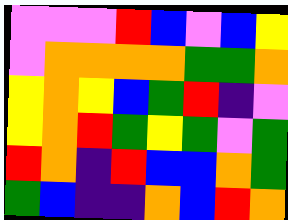[["violet", "violet", "violet", "red", "blue", "violet", "blue", "yellow"], ["violet", "orange", "orange", "orange", "orange", "green", "green", "orange"], ["yellow", "orange", "yellow", "blue", "green", "red", "indigo", "violet"], ["yellow", "orange", "red", "green", "yellow", "green", "violet", "green"], ["red", "orange", "indigo", "red", "blue", "blue", "orange", "green"], ["green", "blue", "indigo", "indigo", "orange", "blue", "red", "orange"]]